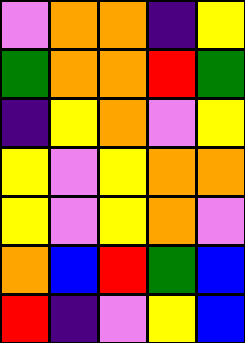[["violet", "orange", "orange", "indigo", "yellow"], ["green", "orange", "orange", "red", "green"], ["indigo", "yellow", "orange", "violet", "yellow"], ["yellow", "violet", "yellow", "orange", "orange"], ["yellow", "violet", "yellow", "orange", "violet"], ["orange", "blue", "red", "green", "blue"], ["red", "indigo", "violet", "yellow", "blue"]]